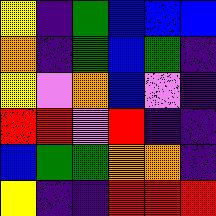[["yellow", "indigo", "green", "blue", "blue", "blue"], ["orange", "indigo", "green", "blue", "green", "indigo"], ["yellow", "violet", "orange", "blue", "violet", "indigo"], ["red", "red", "violet", "red", "indigo", "indigo"], ["blue", "green", "green", "orange", "orange", "indigo"], ["yellow", "indigo", "indigo", "red", "red", "red"]]